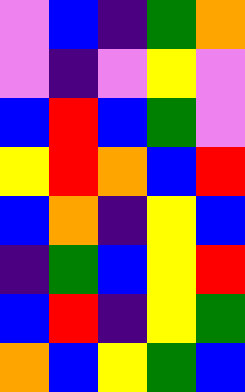[["violet", "blue", "indigo", "green", "orange"], ["violet", "indigo", "violet", "yellow", "violet"], ["blue", "red", "blue", "green", "violet"], ["yellow", "red", "orange", "blue", "red"], ["blue", "orange", "indigo", "yellow", "blue"], ["indigo", "green", "blue", "yellow", "red"], ["blue", "red", "indigo", "yellow", "green"], ["orange", "blue", "yellow", "green", "blue"]]